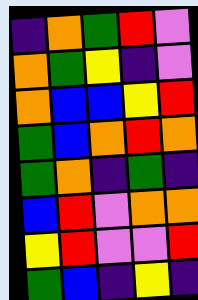[["indigo", "orange", "green", "red", "violet"], ["orange", "green", "yellow", "indigo", "violet"], ["orange", "blue", "blue", "yellow", "red"], ["green", "blue", "orange", "red", "orange"], ["green", "orange", "indigo", "green", "indigo"], ["blue", "red", "violet", "orange", "orange"], ["yellow", "red", "violet", "violet", "red"], ["green", "blue", "indigo", "yellow", "indigo"]]